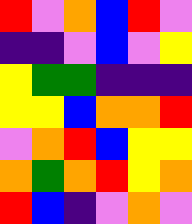[["red", "violet", "orange", "blue", "red", "violet"], ["indigo", "indigo", "violet", "blue", "violet", "yellow"], ["yellow", "green", "green", "indigo", "indigo", "indigo"], ["yellow", "yellow", "blue", "orange", "orange", "red"], ["violet", "orange", "red", "blue", "yellow", "yellow"], ["orange", "green", "orange", "red", "yellow", "orange"], ["red", "blue", "indigo", "violet", "orange", "violet"]]